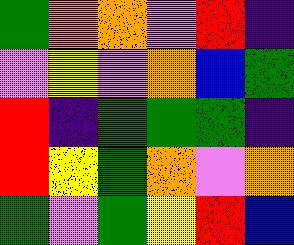[["green", "orange", "orange", "violet", "red", "indigo"], ["violet", "yellow", "violet", "orange", "blue", "green"], ["red", "indigo", "green", "green", "green", "indigo"], ["red", "yellow", "green", "orange", "violet", "orange"], ["green", "violet", "green", "yellow", "red", "blue"]]